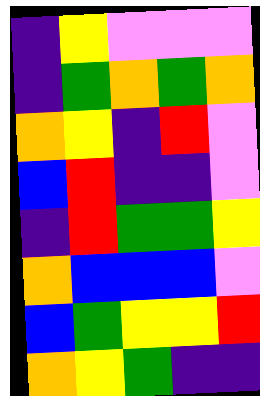[["indigo", "yellow", "violet", "violet", "violet"], ["indigo", "green", "orange", "green", "orange"], ["orange", "yellow", "indigo", "red", "violet"], ["blue", "red", "indigo", "indigo", "violet"], ["indigo", "red", "green", "green", "yellow"], ["orange", "blue", "blue", "blue", "violet"], ["blue", "green", "yellow", "yellow", "red"], ["orange", "yellow", "green", "indigo", "indigo"]]